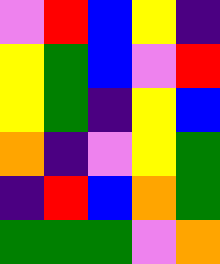[["violet", "red", "blue", "yellow", "indigo"], ["yellow", "green", "blue", "violet", "red"], ["yellow", "green", "indigo", "yellow", "blue"], ["orange", "indigo", "violet", "yellow", "green"], ["indigo", "red", "blue", "orange", "green"], ["green", "green", "green", "violet", "orange"]]